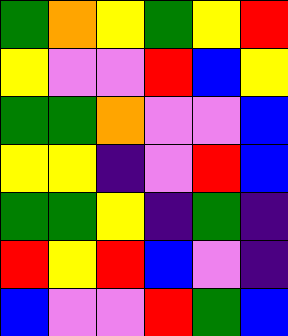[["green", "orange", "yellow", "green", "yellow", "red"], ["yellow", "violet", "violet", "red", "blue", "yellow"], ["green", "green", "orange", "violet", "violet", "blue"], ["yellow", "yellow", "indigo", "violet", "red", "blue"], ["green", "green", "yellow", "indigo", "green", "indigo"], ["red", "yellow", "red", "blue", "violet", "indigo"], ["blue", "violet", "violet", "red", "green", "blue"]]